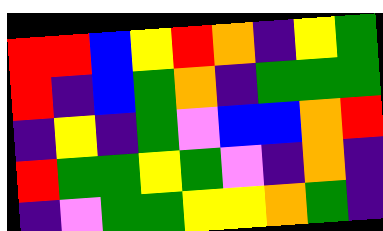[["red", "red", "blue", "yellow", "red", "orange", "indigo", "yellow", "green"], ["red", "indigo", "blue", "green", "orange", "indigo", "green", "green", "green"], ["indigo", "yellow", "indigo", "green", "violet", "blue", "blue", "orange", "red"], ["red", "green", "green", "yellow", "green", "violet", "indigo", "orange", "indigo"], ["indigo", "violet", "green", "green", "yellow", "yellow", "orange", "green", "indigo"]]